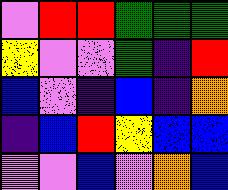[["violet", "red", "red", "green", "green", "green"], ["yellow", "violet", "violet", "green", "indigo", "red"], ["blue", "violet", "indigo", "blue", "indigo", "orange"], ["indigo", "blue", "red", "yellow", "blue", "blue"], ["violet", "violet", "blue", "violet", "orange", "blue"]]